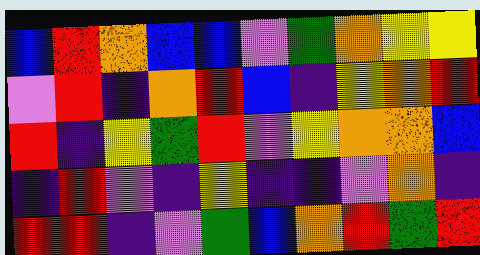[["blue", "red", "orange", "blue", "blue", "violet", "green", "orange", "yellow", "yellow"], ["violet", "red", "indigo", "orange", "red", "blue", "indigo", "yellow", "orange", "red"], ["red", "indigo", "yellow", "green", "red", "violet", "yellow", "orange", "orange", "blue"], ["indigo", "red", "violet", "indigo", "yellow", "indigo", "indigo", "violet", "orange", "indigo"], ["red", "red", "indigo", "violet", "green", "blue", "orange", "red", "green", "red"]]